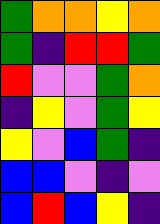[["green", "orange", "orange", "yellow", "orange"], ["green", "indigo", "red", "red", "green"], ["red", "violet", "violet", "green", "orange"], ["indigo", "yellow", "violet", "green", "yellow"], ["yellow", "violet", "blue", "green", "indigo"], ["blue", "blue", "violet", "indigo", "violet"], ["blue", "red", "blue", "yellow", "indigo"]]